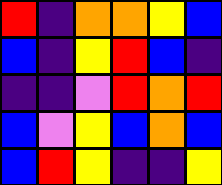[["red", "indigo", "orange", "orange", "yellow", "blue"], ["blue", "indigo", "yellow", "red", "blue", "indigo"], ["indigo", "indigo", "violet", "red", "orange", "red"], ["blue", "violet", "yellow", "blue", "orange", "blue"], ["blue", "red", "yellow", "indigo", "indigo", "yellow"]]